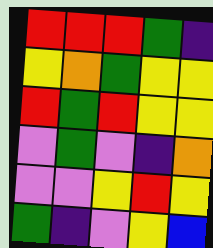[["red", "red", "red", "green", "indigo"], ["yellow", "orange", "green", "yellow", "yellow"], ["red", "green", "red", "yellow", "yellow"], ["violet", "green", "violet", "indigo", "orange"], ["violet", "violet", "yellow", "red", "yellow"], ["green", "indigo", "violet", "yellow", "blue"]]